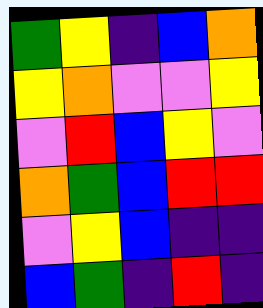[["green", "yellow", "indigo", "blue", "orange"], ["yellow", "orange", "violet", "violet", "yellow"], ["violet", "red", "blue", "yellow", "violet"], ["orange", "green", "blue", "red", "red"], ["violet", "yellow", "blue", "indigo", "indigo"], ["blue", "green", "indigo", "red", "indigo"]]